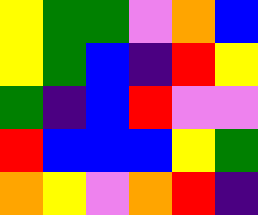[["yellow", "green", "green", "violet", "orange", "blue"], ["yellow", "green", "blue", "indigo", "red", "yellow"], ["green", "indigo", "blue", "red", "violet", "violet"], ["red", "blue", "blue", "blue", "yellow", "green"], ["orange", "yellow", "violet", "orange", "red", "indigo"]]